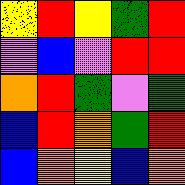[["yellow", "red", "yellow", "green", "red"], ["violet", "blue", "violet", "red", "red"], ["orange", "red", "green", "violet", "green"], ["blue", "red", "orange", "green", "red"], ["blue", "orange", "yellow", "blue", "orange"]]